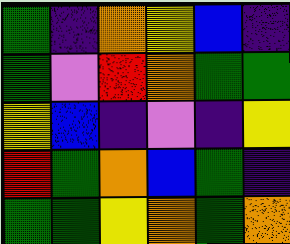[["green", "indigo", "orange", "yellow", "blue", "indigo"], ["green", "violet", "red", "orange", "green", "green"], ["yellow", "blue", "indigo", "violet", "indigo", "yellow"], ["red", "green", "orange", "blue", "green", "indigo"], ["green", "green", "yellow", "orange", "green", "orange"]]